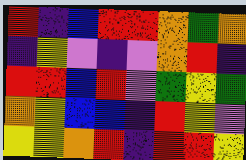[["red", "indigo", "blue", "red", "red", "orange", "green", "orange"], ["indigo", "yellow", "violet", "indigo", "violet", "orange", "red", "indigo"], ["red", "red", "blue", "red", "violet", "green", "yellow", "green"], ["orange", "yellow", "blue", "blue", "indigo", "red", "yellow", "violet"], ["yellow", "yellow", "orange", "red", "indigo", "red", "red", "yellow"]]